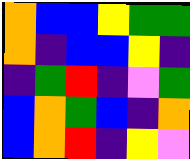[["orange", "blue", "blue", "yellow", "green", "green"], ["orange", "indigo", "blue", "blue", "yellow", "indigo"], ["indigo", "green", "red", "indigo", "violet", "green"], ["blue", "orange", "green", "blue", "indigo", "orange"], ["blue", "orange", "red", "indigo", "yellow", "violet"]]